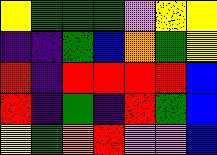[["yellow", "green", "green", "green", "violet", "yellow", "yellow"], ["indigo", "indigo", "green", "blue", "orange", "green", "yellow"], ["red", "indigo", "red", "red", "red", "red", "blue"], ["red", "indigo", "green", "indigo", "red", "green", "blue"], ["yellow", "green", "orange", "red", "violet", "violet", "blue"]]